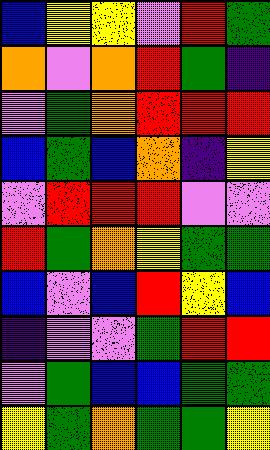[["blue", "yellow", "yellow", "violet", "red", "green"], ["orange", "violet", "orange", "red", "green", "indigo"], ["violet", "green", "orange", "red", "red", "red"], ["blue", "green", "blue", "orange", "indigo", "yellow"], ["violet", "red", "red", "red", "violet", "violet"], ["red", "green", "orange", "yellow", "green", "green"], ["blue", "violet", "blue", "red", "yellow", "blue"], ["indigo", "violet", "violet", "green", "red", "red"], ["violet", "green", "blue", "blue", "green", "green"], ["yellow", "green", "orange", "green", "green", "yellow"]]